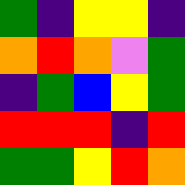[["green", "indigo", "yellow", "yellow", "indigo"], ["orange", "red", "orange", "violet", "green"], ["indigo", "green", "blue", "yellow", "green"], ["red", "red", "red", "indigo", "red"], ["green", "green", "yellow", "red", "orange"]]